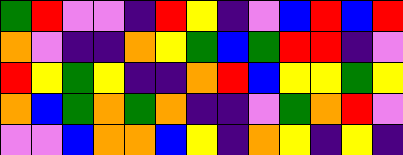[["green", "red", "violet", "violet", "indigo", "red", "yellow", "indigo", "violet", "blue", "red", "blue", "red"], ["orange", "violet", "indigo", "indigo", "orange", "yellow", "green", "blue", "green", "red", "red", "indigo", "violet"], ["red", "yellow", "green", "yellow", "indigo", "indigo", "orange", "red", "blue", "yellow", "yellow", "green", "yellow"], ["orange", "blue", "green", "orange", "green", "orange", "indigo", "indigo", "violet", "green", "orange", "red", "violet"], ["violet", "violet", "blue", "orange", "orange", "blue", "yellow", "indigo", "orange", "yellow", "indigo", "yellow", "indigo"]]